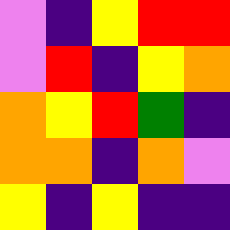[["violet", "indigo", "yellow", "red", "red"], ["violet", "red", "indigo", "yellow", "orange"], ["orange", "yellow", "red", "green", "indigo"], ["orange", "orange", "indigo", "orange", "violet"], ["yellow", "indigo", "yellow", "indigo", "indigo"]]